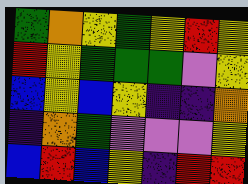[["green", "orange", "yellow", "green", "yellow", "red", "yellow"], ["red", "yellow", "green", "green", "green", "violet", "yellow"], ["blue", "yellow", "blue", "yellow", "indigo", "indigo", "orange"], ["indigo", "orange", "green", "violet", "violet", "violet", "yellow"], ["blue", "red", "blue", "yellow", "indigo", "red", "red"]]